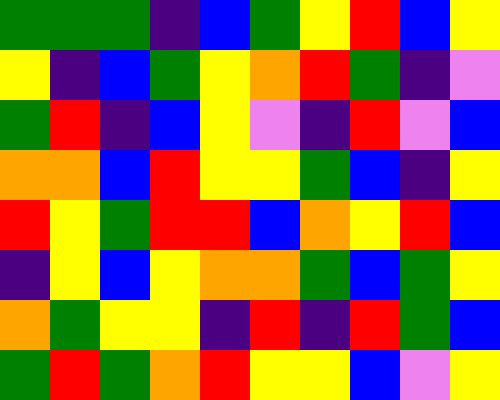[["green", "green", "green", "indigo", "blue", "green", "yellow", "red", "blue", "yellow"], ["yellow", "indigo", "blue", "green", "yellow", "orange", "red", "green", "indigo", "violet"], ["green", "red", "indigo", "blue", "yellow", "violet", "indigo", "red", "violet", "blue"], ["orange", "orange", "blue", "red", "yellow", "yellow", "green", "blue", "indigo", "yellow"], ["red", "yellow", "green", "red", "red", "blue", "orange", "yellow", "red", "blue"], ["indigo", "yellow", "blue", "yellow", "orange", "orange", "green", "blue", "green", "yellow"], ["orange", "green", "yellow", "yellow", "indigo", "red", "indigo", "red", "green", "blue"], ["green", "red", "green", "orange", "red", "yellow", "yellow", "blue", "violet", "yellow"]]